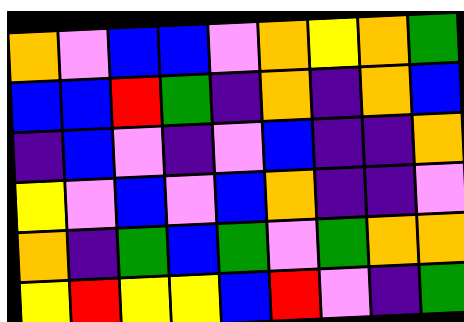[["orange", "violet", "blue", "blue", "violet", "orange", "yellow", "orange", "green"], ["blue", "blue", "red", "green", "indigo", "orange", "indigo", "orange", "blue"], ["indigo", "blue", "violet", "indigo", "violet", "blue", "indigo", "indigo", "orange"], ["yellow", "violet", "blue", "violet", "blue", "orange", "indigo", "indigo", "violet"], ["orange", "indigo", "green", "blue", "green", "violet", "green", "orange", "orange"], ["yellow", "red", "yellow", "yellow", "blue", "red", "violet", "indigo", "green"]]